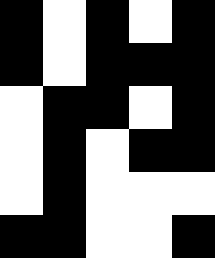[["black", "white", "black", "white", "black"], ["black", "white", "black", "black", "black"], ["white", "black", "black", "white", "black"], ["white", "black", "white", "black", "black"], ["white", "black", "white", "white", "white"], ["black", "black", "white", "white", "black"]]